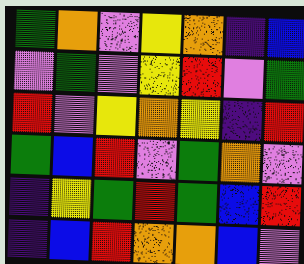[["green", "orange", "violet", "yellow", "orange", "indigo", "blue"], ["violet", "green", "violet", "yellow", "red", "violet", "green"], ["red", "violet", "yellow", "orange", "yellow", "indigo", "red"], ["green", "blue", "red", "violet", "green", "orange", "violet"], ["indigo", "yellow", "green", "red", "green", "blue", "red"], ["indigo", "blue", "red", "orange", "orange", "blue", "violet"]]